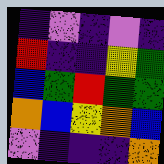[["indigo", "violet", "indigo", "violet", "indigo"], ["red", "indigo", "indigo", "yellow", "green"], ["blue", "green", "red", "green", "green"], ["orange", "blue", "yellow", "orange", "blue"], ["violet", "indigo", "indigo", "indigo", "orange"]]